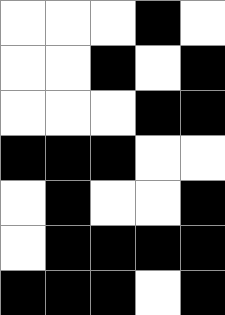[["white", "white", "white", "black", "white"], ["white", "white", "black", "white", "black"], ["white", "white", "white", "black", "black"], ["black", "black", "black", "white", "white"], ["white", "black", "white", "white", "black"], ["white", "black", "black", "black", "black"], ["black", "black", "black", "white", "black"]]